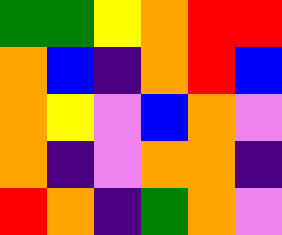[["green", "green", "yellow", "orange", "red", "red"], ["orange", "blue", "indigo", "orange", "red", "blue"], ["orange", "yellow", "violet", "blue", "orange", "violet"], ["orange", "indigo", "violet", "orange", "orange", "indigo"], ["red", "orange", "indigo", "green", "orange", "violet"]]